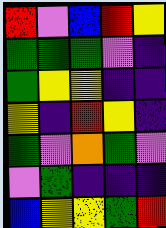[["red", "violet", "blue", "red", "yellow"], ["green", "green", "green", "violet", "indigo"], ["green", "yellow", "yellow", "indigo", "indigo"], ["yellow", "indigo", "red", "yellow", "indigo"], ["green", "violet", "orange", "green", "violet"], ["violet", "green", "indigo", "indigo", "indigo"], ["blue", "yellow", "yellow", "green", "red"]]